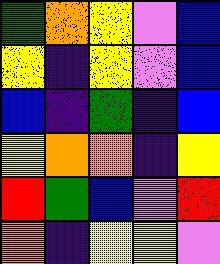[["green", "orange", "yellow", "violet", "blue"], ["yellow", "indigo", "yellow", "violet", "blue"], ["blue", "indigo", "green", "indigo", "blue"], ["yellow", "orange", "orange", "indigo", "yellow"], ["red", "green", "blue", "violet", "red"], ["orange", "indigo", "yellow", "yellow", "violet"]]